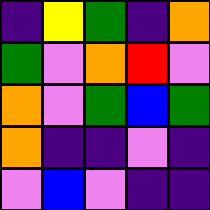[["indigo", "yellow", "green", "indigo", "orange"], ["green", "violet", "orange", "red", "violet"], ["orange", "violet", "green", "blue", "green"], ["orange", "indigo", "indigo", "violet", "indigo"], ["violet", "blue", "violet", "indigo", "indigo"]]